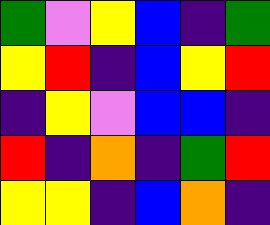[["green", "violet", "yellow", "blue", "indigo", "green"], ["yellow", "red", "indigo", "blue", "yellow", "red"], ["indigo", "yellow", "violet", "blue", "blue", "indigo"], ["red", "indigo", "orange", "indigo", "green", "red"], ["yellow", "yellow", "indigo", "blue", "orange", "indigo"]]